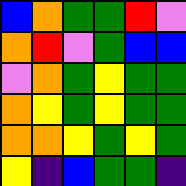[["blue", "orange", "green", "green", "red", "violet"], ["orange", "red", "violet", "green", "blue", "blue"], ["violet", "orange", "green", "yellow", "green", "green"], ["orange", "yellow", "green", "yellow", "green", "green"], ["orange", "orange", "yellow", "green", "yellow", "green"], ["yellow", "indigo", "blue", "green", "green", "indigo"]]